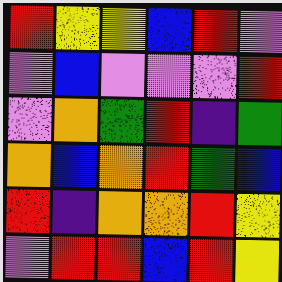[["red", "yellow", "yellow", "blue", "red", "violet"], ["violet", "blue", "violet", "violet", "violet", "red"], ["violet", "orange", "green", "red", "indigo", "green"], ["orange", "blue", "orange", "red", "green", "blue"], ["red", "indigo", "orange", "orange", "red", "yellow"], ["violet", "red", "red", "blue", "red", "yellow"]]